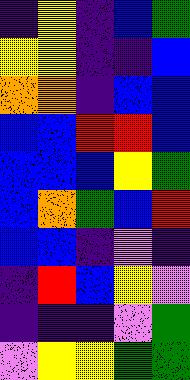[["indigo", "yellow", "indigo", "blue", "green"], ["yellow", "yellow", "indigo", "indigo", "blue"], ["orange", "orange", "indigo", "blue", "blue"], ["blue", "blue", "red", "red", "blue"], ["blue", "blue", "blue", "yellow", "green"], ["blue", "orange", "green", "blue", "red"], ["blue", "blue", "indigo", "violet", "indigo"], ["indigo", "red", "blue", "yellow", "violet"], ["indigo", "indigo", "indigo", "violet", "green"], ["violet", "yellow", "yellow", "green", "green"]]